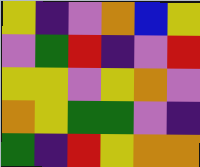[["yellow", "indigo", "violet", "orange", "blue", "yellow"], ["violet", "green", "red", "indigo", "violet", "red"], ["yellow", "yellow", "violet", "yellow", "orange", "violet"], ["orange", "yellow", "green", "green", "violet", "indigo"], ["green", "indigo", "red", "yellow", "orange", "orange"]]